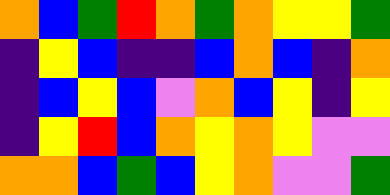[["orange", "blue", "green", "red", "orange", "green", "orange", "yellow", "yellow", "green"], ["indigo", "yellow", "blue", "indigo", "indigo", "blue", "orange", "blue", "indigo", "orange"], ["indigo", "blue", "yellow", "blue", "violet", "orange", "blue", "yellow", "indigo", "yellow"], ["indigo", "yellow", "red", "blue", "orange", "yellow", "orange", "yellow", "violet", "violet"], ["orange", "orange", "blue", "green", "blue", "yellow", "orange", "violet", "violet", "green"]]